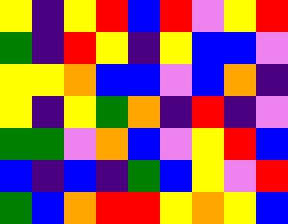[["yellow", "indigo", "yellow", "red", "blue", "red", "violet", "yellow", "red"], ["green", "indigo", "red", "yellow", "indigo", "yellow", "blue", "blue", "violet"], ["yellow", "yellow", "orange", "blue", "blue", "violet", "blue", "orange", "indigo"], ["yellow", "indigo", "yellow", "green", "orange", "indigo", "red", "indigo", "violet"], ["green", "green", "violet", "orange", "blue", "violet", "yellow", "red", "blue"], ["blue", "indigo", "blue", "indigo", "green", "blue", "yellow", "violet", "red"], ["green", "blue", "orange", "red", "red", "yellow", "orange", "yellow", "blue"]]